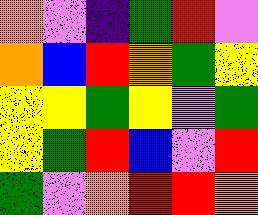[["orange", "violet", "indigo", "green", "red", "violet"], ["orange", "blue", "red", "orange", "green", "yellow"], ["yellow", "yellow", "green", "yellow", "violet", "green"], ["yellow", "green", "red", "blue", "violet", "red"], ["green", "violet", "orange", "red", "red", "orange"]]